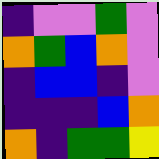[["indigo", "violet", "violet", "green", "violet"], ["orange", "green", "blue", "orange", "violet"], ["indigo", "blue", "blue", "indigo", "violet"], ["indigo", "indigo", "indigo", "blue", "orange"], ["orange", "indigo", "green", "green", "yellow"]]